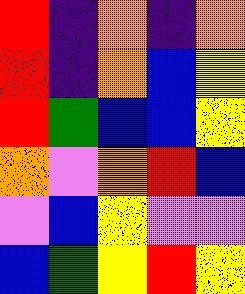[["red", "indigo", "orange", "indigo", "orange"], ["red", "indigo", "orange", "blue", "yellow"], ["red", "green", "blue", "blue", "yellow"], ["orange", "violet", "orange", "red", "blue"], ["violet", "blue", "yellow", "violet", "violet"], ["blue", "green", "yellow", "red", "yellow"]]